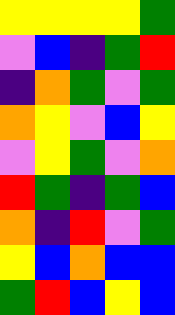[["yellow", "yellow", "yellow", "yellow", "green"], ["violet", "blue", "indigo", "green", "red"], ["indigo", "orange", "green", "violet", "green"], ["orange", "yellow", "violet", "blue", "yellow"], ["violet", "yellow", "green", "violet", "orange"], ["red", "green", "indigo", "green", "blue"], ["orange", "indigo", "red", "violet", "green"], ["yellow", "blue", "orange", "blue", "blue"], ["green", "red", "blue", "yellow", "blue"]]